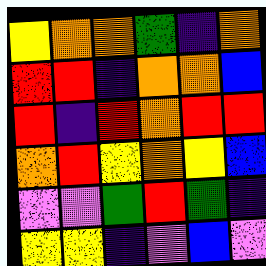[["yellow", "orange", "orange", "green", "indigo", "orange"], ["red", "red", "indigo", "orange", "orange", "blue"], ["red", "indigo", "red", "orange", "red", "red"], ["orange", "red", "yellow", "orange", "yellow", "blue"], ["violet", "violet", "green", "red", "green", "indigo"], ["yellow", "yellow", "indigo", "violet", "blue", "violet"]]